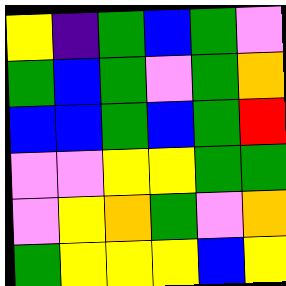[["yellow", "indigo", "green", "blue", "green", "violet"], ["green", "blue", "green", "violet", "green", "orange"], ["blue", "blue", "green", "blue", "green", "red"], ["violet", "violet", "yellow", "yellow", "green", "green"], ["violet", "yellow", "orange", "green", "violet", "orange"], ["green", "yellow", "yellow", "yellow", "blue", "yellow"]]